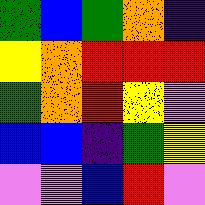[["green", "blue", "green", "orange", "indigo"], ["yellow", "orange", "red", "red", "red"], ["green", "orange", "red", "yellow", "violet"], ["blue", "blue", "indigo", "green", "yellow"], ["violet", "violet", "blue", "red", "violet"]]